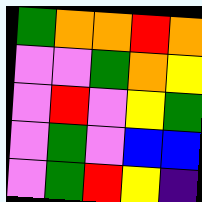[["green", "orange", "orange", "red", "orange"], ["violet", "violet", "green", "orange", "yellow"], ["violet", "red", "violet", "yellow", "green"], ["violet", "green", "violet", "blue", "blue"], ["violet", "green", "red", "yellow", "indigo"]]